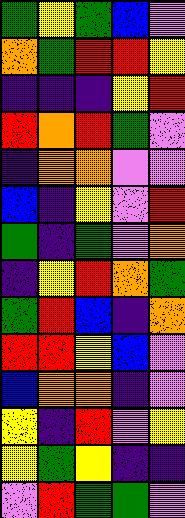[["green", "yellow", "green", "blue", "violet"], ["orange", "green", "red", "red", "yellow"], ["indigo", "indigo", "indigo", "yellow", "red"], ["red", "orange", "red", "green", "violet"], ["indigo", "orange", "orange", "violet", "violet"], ["blue", "indigo", "yellow", "violet", "red"], ["green", "indigo", "green", "violet", "orange"], ["indigo", "yellow", "red", "orange", "green"], ["green", "red", "blue", "indigo", "orange"], ["red", "red", "yellow", "blue", "violet"], ["blue", "orange", "orange", "indigo", "violet"], ["yellow", "indigo", "red", "violet", "yellow"], ["yellow", "green", "yellow", "indigo", "indigo"], ["violet", "red", "green", "green", "violet"]]